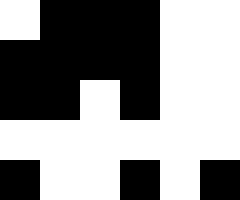[["white", "black", "black", "black", "white", "white"], ["black", "black", "black", "black", "white", "white"], ["black", "black", "white", "black", "white", "white"], ["white", "white", "white", "white", "white", "white"], ["black", "white", "white", "black", "white", "black"]]